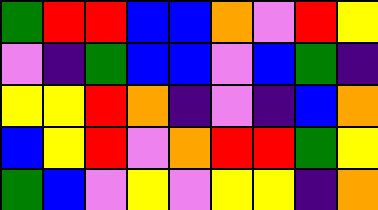[["green", "red", "red", "blue", "blue", "orange", "violet", "red", "yellow"], ["violet", "indigo", "green", "blue", "blue", "violet", "blue", "green", "indigo"], ["yellow", "yellow", "red", "orange", "indigo", "violet", "indigo", "blue", "orange"], ["blue", "yellow", "red", "violet", "orange", "red", "red", "green", "yellow"], ["green", "blue", "violet", "yellow", "violet", "yellow", "yellow", "indigo", "orange"]]